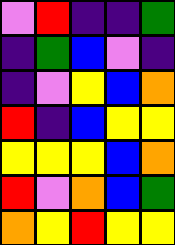[["violet", "red", "indigo", "indigo", "green"], ["indigo", "green", "blue", "violet", "indigo"], ["indigo", "violet", "yellow", "blue", "orange"], ["red", "indigo", "blue", "yellow", "yellow"], ["yellow", "yellow", "yellow", "blue", "orange"], ["red", "violet", "orange", "blue", "green"], ["orange", "yellow", "red", "yellow", "yellow"]]